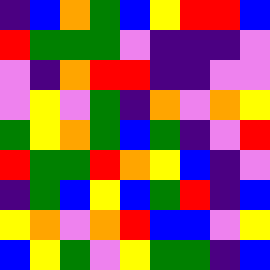[["indigo", "blue", "orange", "green", "blue", "yellow", "red", "red", "blue"], ["red", "green", "green", "green", "violet", "indigo", "indigo", "indigo", "violet"], ["violet", "indigo", "orange", "red", "red", "indigo", "indigo", "violet", "violet"], ["violet", "yellow", "violet", "green", "indigo", "orange", "violet", "orange", "yellow"], ["green", "yellow", "orange", "green", "blue", "green", "indigo", "violet", "red"], ["red", "green", "green", "red", "orange", "yellow", "blue", "indigo", "violet"], ["indigo", "green", "blue", "yellow", "blue", "green", "red", "indigo", "blue"], ["yellow", "orange", "violet", "orange", "red", "blue", "blue", "violet", "yellow"], ["blue", "yellow", "green", "violet", "yellow", "green", "green", "indigo", "blue"]]